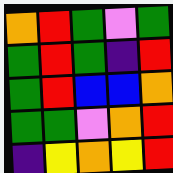[["orange", "red", "green", "violet", "green"], ["green", "red", "green", "indigo", "red"], ["green", "red", "blue", "blue", "orange"], ["green", "green", "violet", "orange", "red"], ["indigo", "yellow", "orange", "yellow", "red"]]